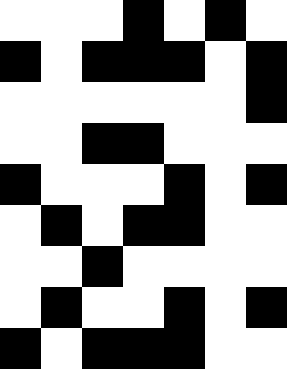[["white", "white", "white", "black", "white", "black", "white"], ["black", "white", "black", "black", "black", "white", "black"], ["white", "white", "white", "white", "white", "white", "black"], ["white", "white", "black", "black", "white", "white", "white"], ["black", "white", "white", "white", "black", "white", "black"], ["white", "black", "white", "black", "black", "white", "white"], ["white", "white", "black", "white", "white", "white", "white"], ["white", "black", "white", "white", "black", "white", "black"], ["black", "white", "black", "black", "black", "white", "white"]]